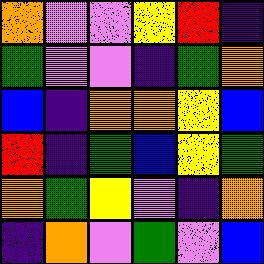[["orange", "violet", "violet", "yellow", "red", "indigo"], ["green", "violet", "violet", "indigo", "green", "orange"], ["blue", "indigo", "orange", "orange", "yellow", "blue"], ["red", "indigo", "green", "blue", "yellow", "green"], ["orange", "green", "yellow", "violet", "indigo", "orange"], ["indigo", "orange", "violet", "green", "violet", "blue"]]